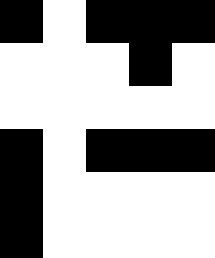[["black", "white", "black", "black", "black"], ["white", "white", "white", "black", "white"], ["white", "white", "white", "white", "white"], ["black", "white", "black", "black", "black"], ["black", "white", "white", "white", "white"], ["black", "white", "white", "white", "white"]]